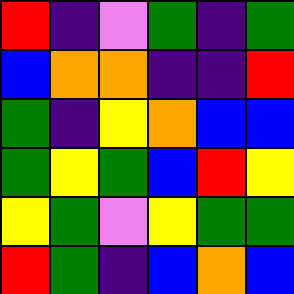[["red", "indigo", "violet", "green", "indigo", "green"], ["blue", "orange", "orange", "indigo", "indigo", "red"], ["green", "indigo", "yellow", "orange", "blue", "blue"], ["green", "yellow", "green", "blue", "red", "yellow"], ["yellow", "green", "violet", "yellow", "green", "green"], ["red", "green", "indigo", "blue", "orange", "blue"]]